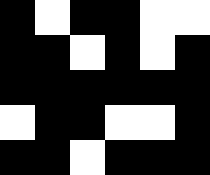[["black", "white", "black", "black", "white", "white"], ["black", "black", "white", "black", "white", "black"], ["black", "black", "black", "black", "black", "black"], ["white", "black", "black", "white", "white", "black"], ["black", "black", "white", "black", "black", "black"]]